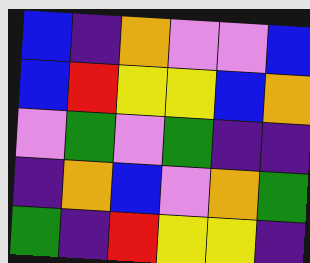[["blue", "indigo", "orange", "violet", "violet", "blue"], ["blue", "red", "yellow", "yellow", "blue", "orange"], ["violet", "green", "violet", "green", "indigo", "indigo"], ["indigo", "orange", "blue", "violet", "orange", "green"], ["green", "indigo", "red", "yellow", "yellow", "indigo"]]